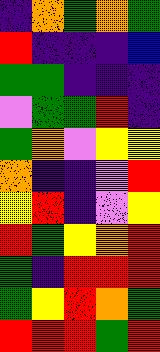[["indigo", "orange", "green", "orange", "green"], ["red", "indigo", "indigo", "indigo", "blue"], ["green", "green", "indigo", "indigo", "indigo"], ["violet", "green", "green", "red", "indigo"], ["green", "orange", "violet", "yellow", "yellow"], ["orange", "indigo", "indigo", "violet", "red"], ["yellow", "red", "indigo", "violet", "yellow"], ["red", "green", "yellow", "orange", "red"], ["green", "indigo", "red", "red", "red"], ["green", "yellow", "red", "orange", "green"], ["red", "red", "red", "green", "red"]]